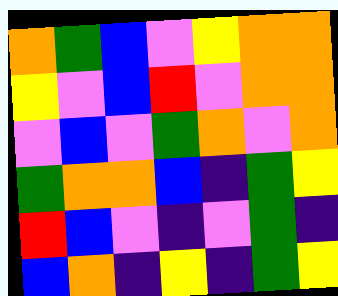[["orange", "green", "blue", "violet", "yellow", "orange", "orange"], ["yellow", "violet", "blue", "red", "violet", "orange", "orange"], ["violet", "blue", "violet", "green", "orange", "violet", "orange"], ["green", "orange", "orange", "blue", "indigo", "green", "yellow"], ["red", "blue", "violet", "indigo", "violet", "green", "indigo"], ["blue", "orange", "indigo", "yellow", "indigo", "green", "yellow"]]